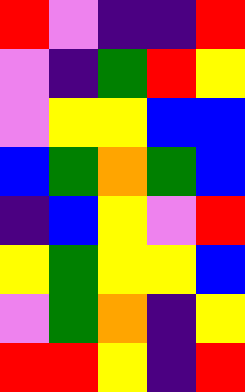[["red", "violet", "indigo", "indigo", "red"], ["violet", "indigo", "green", "red", "yellow"], ["violet", "yellow", "yellow", "blue", "blue"], ["blue", "green", "orange", "green", "blue"], ["indigo", "blue", "yellow", "violet", "red"], ["yellow", "green", "yellow", "yellow", "blue"], ["violet", "green", "orange", "indigo", "yellow"], ["red", "red", "yellow", "indigo", "red"]]